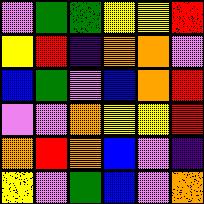[["violet", "green", "green", "yellow", "yellow", "red"], ["yellow", "red", "indigo", "orange", "orange", "violet"], ["blue", "green", "violet", "blue", "orange", "red"], ["violet", "violet", "orange", "yellow", "yellow", "red"], ["orange", "red", "orange", "blue", "violet", "indigo"], ["yellow", "violet", "green", "blue", "violet", "orange"]]